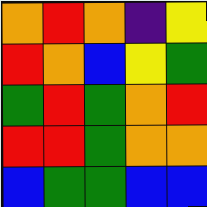[["orange", "red", "orange", "indigo", "yellow"], ["red", "orange", "blue", "yellow", "green"], ["green", "red", "green", "orange", "red"], ["red", "red", "green", "orange", "orange"], ["blue", "green", "green", "blue", "blue"]]